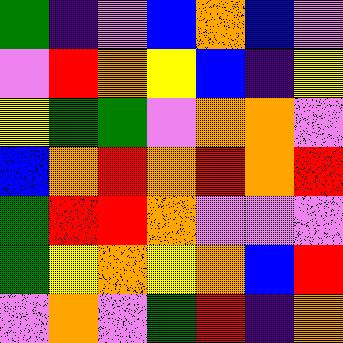[["green", "indigo", "violet", "blue", "orange", "blue", "violet"], ["violet", "red", "orange", "yellow", "blue", "indigo", "yellow"], ["yellow", "green", "green", "violet", "orange", "orange", "violet"], ["blue", "orange", "red", "orange", "red", "orange", "red"], ["green", "red", "red", "orange", "violet", "violet", "violet"], ["green", "yellow", "orange", "yellow", "orange", "blue", "red"], ["violet", "orange", "violet", "green", "red", "indigo", "orange"]]